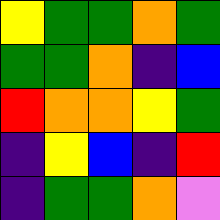[["yellow", "green", "green", "orange", "green"], ["green", "green", "orange", "indigo", "blue"], ["red", "orange", "orange", "yellow", "green"], ["indigo", "yellow", "blue", "indigo", "red"], ["indigo", "green", "green", "orange", "violet"]]